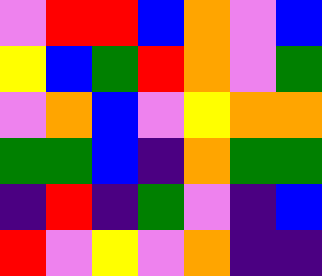[["violet", "red", "red", "blue", "orange", "violet", "blue"], ["yellow", "blue", "green", "red", "orange", "violet", "green"], ["violet", "orange", "blue", "violet", "yellow", "orange", "orange"], ["green", "green", "blue", "indigo", "orange", "green", "green"], ["indigo", "red", "indigo", "green", "violet", "indigo", "blue"], ["red", "violet", "yellow", "violet", "orange", "indigo", "indigo"]]